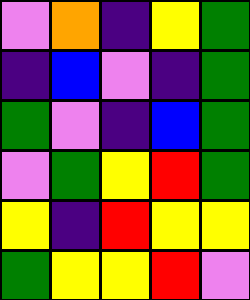[["violet", "orange", "indigo", "yellow", "green"], ["indigo", "blue", "violet", "indigo", "green"], ["green", "violet", "indigo", "blue", "green"], ["violet", "green", "yellow", "red", "green"], ["yellow", "indigo", "red", "yellow", "yellow"], ["green", "yellow", "yellow", "red", "violet"]]